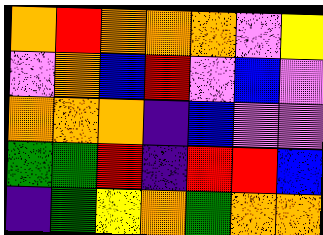[["orange", "red", "orange", "orange", "orange", "violet", "yellow"], ["violet", "orange", "blue", "red", "violet", "blue", "violet"], ["orange", "orange", "orange", "indigo", "blue", "violet", "violet"], ["green", "green", "red", "indigo", "red", "red", "blue"], ["indigo", "green", "yellow", "orange", "green", "orange", "orange"]]